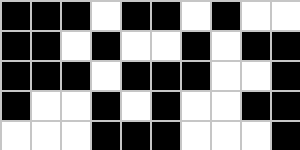[["black", "black", "black", "white", "black", "black", "white", "black", "white", "white"], ["black", "black", "white", "black", "white", "white", "black", "white", "black", "black"], ["black", "black", "black", "white", "black", "black", "black", "white", "white", "black"], ["black", "white", "white", "black", "white", "black", "white", "white", "black", "black"], ["white", "white", "white", "black", "black", "black", "white", "white", "white", "black"]]